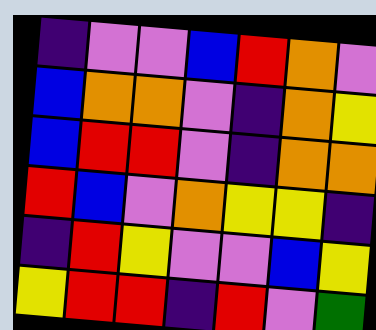[["indigo", "violet", "violet", "blue", "red", "orange", "violet"], ["blue", "orange", "orange", "violet", "indigo", "orange", "yellow"], ["blue", "red", "red", "violet", "indigo", "orange", "orange"], ["red", "blue", "violet", "orange", "yellow", "yellow", "indigo"], ["indigo", "red", "yellow", "violet", "violet", "blue", "yellow"], ["yellow", "red", "red", "indigo", "red", "violet", "green"]]